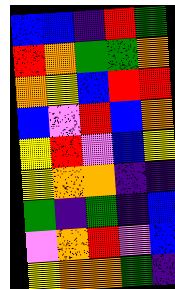[["blue", "blue", "indigo", "red", "green"], ["red", "orange", "green", "green", "orange"], ["orange", "yellow", "blue", "red", "red"], ["blue", "violet", "red", "blue", "orange"], ["yellow", "red", "violet", "blue", "yellow"], ["yellow", "orange", "orange", "indigo", "indigo"], ["green", "indigo", "green", "indigo", "blue"], ["violet", "orange", "red", "violet", "blue"], ["yellow", "orange", "orange", "green", "indigo"]]